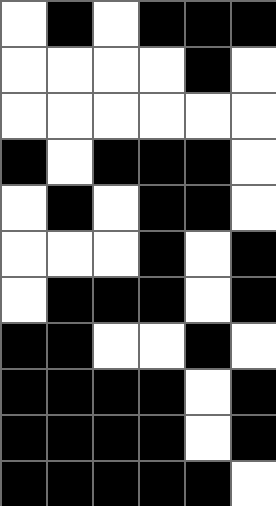[["white", "black", "white", "black", "black", "black"], ["white", "white", "white", "white", "black", "white"], ["white", "white", "white", "white", "white", "white"], ["black", "white", "black", "black", "black", "white"], ["white", "black", "white", "black", "black", "white"], ["white", "white", "white", "black", "white", "black"], ["white", "black", "black", "black", "white", "black"], ["black", "black", "white", "white", "black", "white"], ["black", "black", "black", "black", "white", "black"], ["black", "black", "black", "black", "white", "black"], ["black", "black", "black", "black", "black", "white"]]